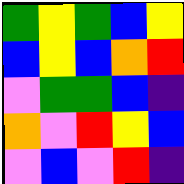[["green", "yellow", "green", "blue", "yellow"], ["blue", "yellow", "blue", "orange", "red"], ["violet", "green", "green", "blue", "indigo"], ["orange", "violet", "red", "yellow", "blue"], ["violet", "blue", "violet", "red", "indigo"]]